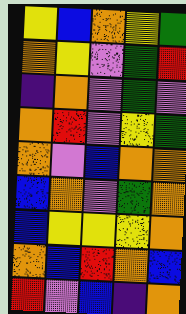[["yellow", "blue", "orange", "yellow", "green"], ["orange", "yellow", "violet", "green", "red"], ["indigo", "orange", "violet", "green", "violet"], ["orange", "red", "violet", "yellow", "green"], ["orange", "violet", "blue", "orange", "orange"], ["blue", "orange", "violet", "green", "orange"], ["blue", "yellow", "yellow", "yellow", "orange"], ["orange", "blue", "red", "orange", "blue"], ["red", "violet", "blue", "indigo", "orange"]]